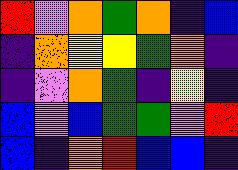[["red", "violet", "orange", "green", "orange", "indigo", "blue"], ["indigo", "orange", "yellow", "yellow", "green", "orange", "indigo"], ["indigo", "violet", "orange", "green", "indigo", "yellow", "indigo"], ["blue", "violet", "blue", "green", "green", "violet", "red"], ["blue", "indigo", "orange", "red", "blue", "blue", "indigo"]]